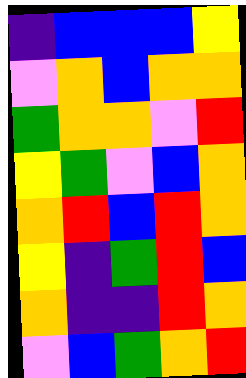[["indigo", "blue", "blue", "blue", "yellow"], ["violet", "orange", "blue", "orange", "orange"], ["green", "orange", "orange", "violet", "red"], ["yellow", "green", "violet", "blue", "orange"], ["orange", "red", "blue", "red", "orange"], ["yellow", "indigo", "green", "red", "blue"], ["orange", "indigo", "indigo", "red", "orange"], ["violet", "blue", "green", "orange", "red"]]